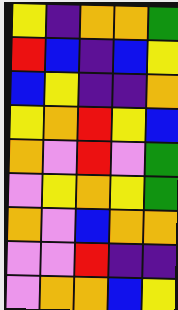[["yellow", "indigo", "orange", "orange", "green"], ["red", "blue", "indigo", "blue", "yellow"], ["blue", "yellow", "indigo", "indigo", "orange"], ["yellow", "orange", "red", "yellow", "blue"], ["orange", "violet", "red", "violet", "green"], ["violet", "yellow", "orange", "yellow", "green"], ["orange", "violet", "blue", "orange", "orange"], ["violet", "violet", "red", "indigo", "indigo"], ["violet", "orange", "orange", "blue", "yellow"]]